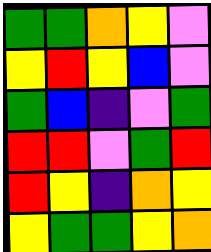[["green", "green", "orange", "yellow", "violet"], ["yellow", "red", "yellow", "blue", "violet"], ["green", "blue", "indigo", "violet", "green"], ["red", "red", "violet", "green", "red"], ["red", "yellow", "indigo", "orange", "yellow"], ["yellow", "green", "green", "yellow", "orange"]]